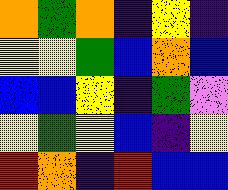[["orange", "green", "orange", "indigo", "yellow", "indigo"], ["yellow", "yellow", "green", "blue", "orange", "blue"], ["blue", "blue", "yellow", "indigo", "green", "violet"], ["yellow", "green", "yellow", "blue", "indigo", "yellow"], ["red", "orange", "indigo", "red", "blue", "blue"]]